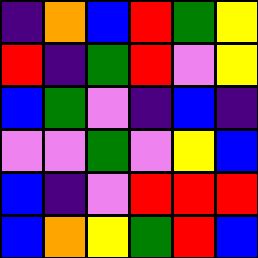[["indigo", "orange", "blue", "red", "green", "yellow"], ["red", "indigo", "green", "red", "violet", "yellow"], ["blue", "green", "violet", "indigo", "blue", "indigo"], ["violet", "violet", "green", "violet", "yellow", "blue"], ["blue", "indigo", "violet", "red", "red", "red"], ["blue", "orange", "yellow", "green", "red", "blue"]]